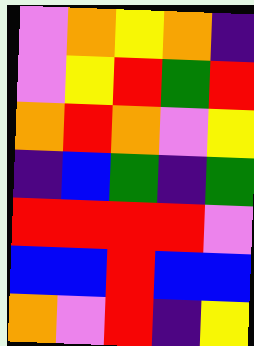[["violet", "orange", "yellow", "orange", "indigo"], ["violet", "yellow", "red", "green", "red"], ["orange", "red", "orange", "violet", "yellow"], ["indigo", "blue", "green", "indigo", "green"], ["red", "red", "red", "red", "violet"], ["blue", "blue", "red", "blue", "blue"], ["orange", "violet", "red", "indigo", "yellow"]]